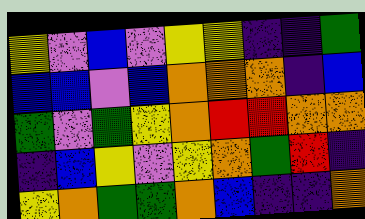[["yellow", "violet", "blue", "violet", "yellow", "yellow", "indigo", "indigo", "green"], ["blue", "blue", "violet", "blue", "orange", "orange", "orange", "indigo", "blue"], ["green", "violet", "green", "yellow", "orange", "red", "red", "orange", "orange"], ["indigo", "blue", "yellow", "violet", "yellow", "orange", "green", "red", "indigo"], ["yellow", "orange", "green", "green", "orange", "blue", "indigo", "indigo", "orange"]]